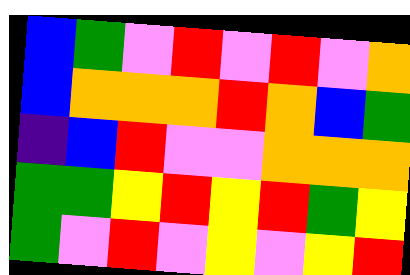[["blue", "green", "violet", "red", "violet", "red", "violet", "orange"], ["blue", "orange", "orange", "orange", "red", "orange", "blue", "green"], ["indigo", "blue", "red", "violet", "violet", "orange", "orange", "orange"], ["green", "green", "yellow", "red", "yellow", "red", "green", "yellow"], ["green", "violet", "red", "violet", "yellow", "violet", "yellow", "red"]]